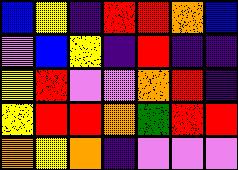[["blue", "yellow", "indigo", "red", "red", "orange", "blue"], ["violet", "blue", "yellow", "indigo", "red", "indigo", "indigo"], ["yellow", "red", "violet", "violet", "orange", "red", "indigo"], ["yellow", "red", "red", "orange", "green", "red", "red"], ["orange", "yellow", "orange", "indigo", "violet", "violet", "violet"]]